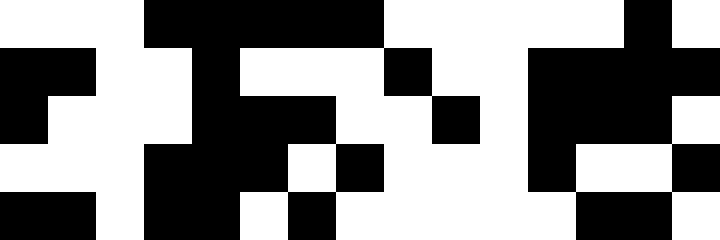[["white", "white", "white", "black", "black", "black", "black", "black", "white", "white", "white", "white", "white", "black", "white"], ["black", "black", "white", "white", "black", "white", "white", "white", "black", "white", "white", "black", "black", "black", "black"], ["black", "white", "white", "white", "black", "black", "black", "white", "white", "black", "white", "black", "black", "black", "white"], ["white", "white", "white", "black", "black", "black", "white", "black", "white", "white", "white", "black", "white", "white", "black"], ["black", "black", "white", "black", "black", "white", "black", "white", "white", "white", "white", "white", "black", "black", "white"]]